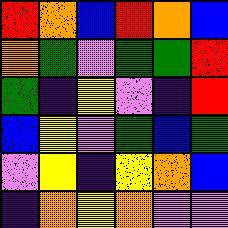[["red", "orange", "blue", "red", "orange", "blue"], ["orange", "green", "violet", "green", "green", "red"], ["green", "indigo", "yellow", "violet", "indigo", "red"], ["blue", "yellow", "violet", "green", "blue", "green"], ["violet", "yellow", "indigo", "yellow", "orange", "blue"], ["indigo", "orange", "yellow", "orange", "violet", "violet"]]